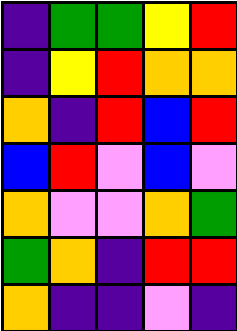[["indigo", "green", "green", "yellow", "red"], ["indigo", "yellow", "red", "orange", "orange"], ["orange", "indigo", "red", "blue", "red"], ["blue", "red", "violet", "blue", "violet"], ["orange", "violet", "violet", "orange", "green"], ["green", "orange", "indigo", "red", "red"], ["orange", "indigo", "indigo", "violet", "indigo"]]